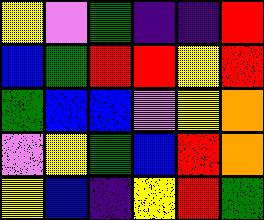[["yellow", "violet", "green", "indigo", "indigo", "red"], ["blue", "green", "red", "red", "yellow", "red"], ["green", "blue", "blue", "violet", "yellow", "orange"], ["violet", "yellow", "green", "blue", "red", "orange"], ["yellow", "blue", "indigo", "yellow", "red", "green"]]